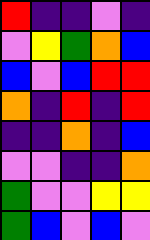[["red", "indigo", "indigo", "violet", "indigo"], ["violet", "yellow", "green", "orange", "blue"], ["blue", "violet", "blue", "red", "red"], ["orange", "indigo", "red", "indigo", "red"], ["indigo", "indigo", "orange", "indigo", "blue"], ["violet", "violet", "indigo", "indigo", "orange"], ["green", "violet", "violet", "yellow", "yellow"], ["green", "blue", "violet", "blue", "violet"]]